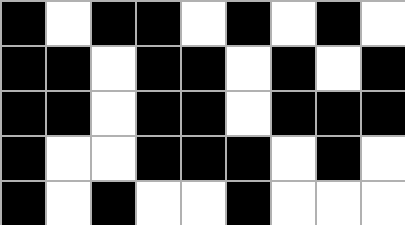[["black", "white", "black", "black", "white", "black", "white", "black", "white"], ["black", "black", "white", "black", "black", "white", "black", "white", "black"], ["black", "black", "white", "black", "black", "white", "black", "black", "black"], ["black", "white", "white", "black", "black", "black", "white", "black", "white"], ["black", "white", "black", "white", "white", "black", "white", "white", "white"]]